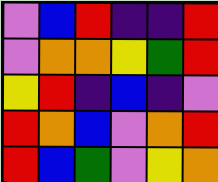[["violet", "blue", "red", "indigo", "indigo", "red"], ["violet", "orange", "orange", "yellow", "green", "red"], ["yellow", "red", "indigo", "blue", "indigo", "violet"], ["red", "orange", "blue", "violet", "orange", "red"], ["red", "blue", "green", "violet", "yellow", "orange"]]